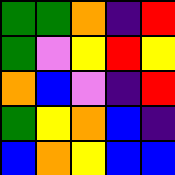[["green", "green", "orange", "indigo", "red"], ["green", "violet", "yellow", "red", "yellow"], ["orange", "blue", "violet", "indigo", "red"], ["green", "yellow", "orange", "blue", "indigo"], ["blue", "orange", "yellow", "blue", "blue"]]